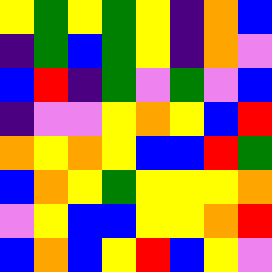[["yellow", "green", "yellow", "green", "yellow", "indigo", "orange", "blue"], ["indigo", "green", "blue", "green", "yellow", "indigo", "orange", "violet"], ["blue", "red", "indigo", "green", "violet", "green", "violet", "blue"], ["indigo", "violet", "violet", "yellow", "orange", "yellow", "blue", "red"], ["orange", "yellow", "orange", "yellow", "blue", "blue", "red", "green"], ["blue", "orange", "yellow", "green", "yellow", "yellow", "yellow", "orange"], ["violet", "yellow", "blue", "blue", "yellow", "yellow", "orange", "red"], ["blue", "orange", "blue", "yellow", "red", "blue", "yellow", "violet"]]